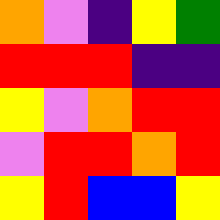[["orange", "violet", "indigo", "yellow", "green"], ["red", "red", "red", "indigo", "indigo"], ["yellow", "violet", "orange", "red", "red"], ["violet", "red", "red", "orange", "red"], ["yellow", "red", "blue", "blue", "yellow"]]